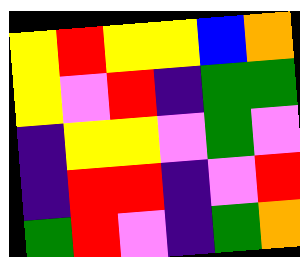[["yellow", "red", "yellow", "yellow", "blue", "orange"], ["yellow", "violet", "red", "indigo", "green", "green"], ["indigo", "yellow", "yellow", "violet", "green", "violet"], ["indigo", "red", "red", "indigo", "violet", "red"], ["green", "red", "violet", "indigo", "green", "orange"]]